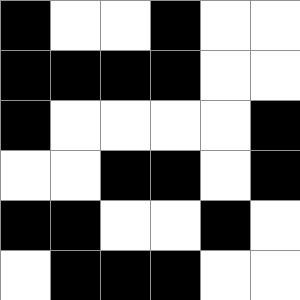[["black", "white", "white", "black", "white", "white"], ["black", "black", "black", "black", "white", "white"], ["black", "white", "white", "white", "white", "black"], ["white", "white", "black", "black", "white", "black"], ["black", "black", "white", "white", "black", "white"], ["white", "black", "black", "black", "white", "white"]]